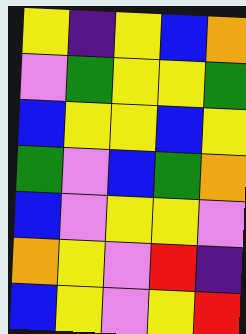[["yellow", "indigo", "yellow", "blue", "orange"], ["violet", "green", "yellow", "yellow", "green"], ["blue", "yellow", "yellow", "blue", "yellow"], ["green", "violet", "blue", "green", "orange"], ["blue", "violet", "yellow", "yellow", "violet"], ["orange", "yellow", "violet", "red", "indigo"], ["blue", "yellow", "violet", "yellow", "red"]]